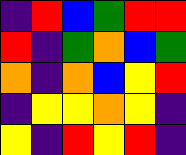[["indigo", "red", "blue", "green", "red", "red"], ["red", "indigo", "green", "orange", "blue", "green"], ["orange", "indigo", "orange", "blue", "yellow", "red"], ["indigo", "yellow", "yellow", "orange", "yellow", "indigo"], ["yellow", "indigo", "red", "yellow", "red", "indigo"]]